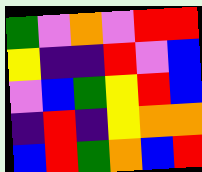[["green", "violet", "orange", "violet", "red", "red"], ["yellow", "indigo", "indigo", "red", "violet", "blue"], ["violet", "blue", "green", "yellow", "red", "blue"], ["indigo", "red", "indigo", "yellow", "orange", "orange"], ["blue", "red", "green", "orange", "blue", "red"]]